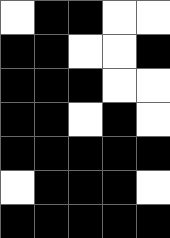[["white", "black", "black", "white", "white"], ["black", "black", "white", "white", "black"], ["black", "black", "black", "white", "white"], ["black", "black", "white", "black", "white"], ["black", "black", "black", "black", "black"], ["white", "black", "black", "black", "white"], ["black", "black", "black", "black", "black"]]